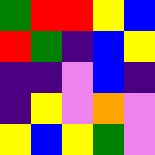[["green", "red", "red", "yellow", "blue"], ["red", "green", "indigo", "blue", "yellow"], ["indigo", "indigo", "violet", "blue", "indigo"], ["indigo", "yellow", "violet", "orange", "violet"], ["yellow", "blue", "yellow", "green", "violet"]]